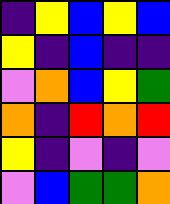[["indigo", "yellow", "blue", "yellow", "blue"], ["yellow", "indigo", "blue", "indigo", "indigo"], ["violet", "orange", "blue", "yellow", "green"], ["orange", "indigo", "red", "orange", "red"], ["yellow", "indigo", "violet", "indigo", "violet"], ["violet", "blue", "green", "green", "orange"]]